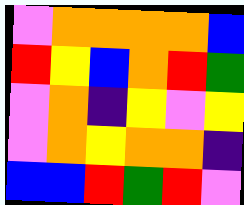[["violet", "orange", "orange", "orange", "orange", "blue"], ["red", "yellow", "blue", "orange", "red", "green"], ["violet", "orange", "indigo", "yellow", "violet", "yellow"], ["violet", "orange", "yellow", "orange", "orange", "indigo"], ["blue", "blue", "red", "green", "red", "violet"]]